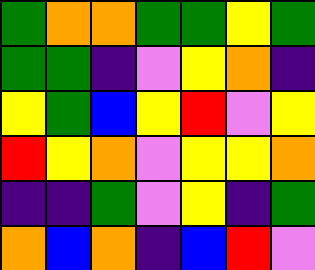[["green", "orange", "orange", "green", "green", "yellow", "green"], ["green", "green", "indigo", "violet", "yellow", "orange", "indigo"], ["yellow", "green", "blue", "yellow", "red", "violet", "yellow"], ["red", "yellow", "orange", "violet", "yellow", "yellow", "orange"], ["indigo", "indigo", "green", "violet", "yellow", "indigo", "green"], ["orange", "blue", "orange", "indigo", "blue", "red", "violet"]]